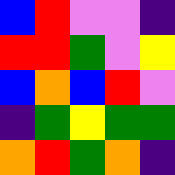[["blue", "red", "violet", "violet", "indigo"], ["red", "red", "green", "violet", "yellow"], ["blue", "orange", "blue", "red", "violet"], ["indigo", "green", "yellow", "green", "green"], ["orange", "red", "green", "orange", "indigo"]]